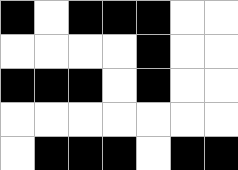[["black", "white", "black", "black", "black", "white", "white"], ["white", "white", "white", "white", "black", "white", "white"], ["black", "black", "black", "white", "black", "white", "white"], ["white", "white", "white", "white", "white", "white", "white"], ["white", "black", "black", "black", "white", "black", "black"]]